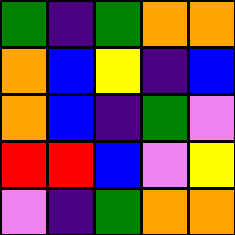[["green", "indigo", "green", "orange", "orange"], ["orange", "blue", "yellow", "indigo", "blue"], ["orange", "blue", "indigo", "green", "violet"], ["red", "red", "blue", "violet", "yellow"], ["violet", "indigo", "green", "orange", "orange"]]